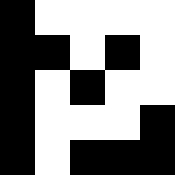[["black", "white", "white", "white", "white"], ["black", "black", "white", "black", "white"], ["black", "white", "black", "white", "white"], ["black", "white", "white", "white", "black"], ["black", "white", "black", "black", "black"]]